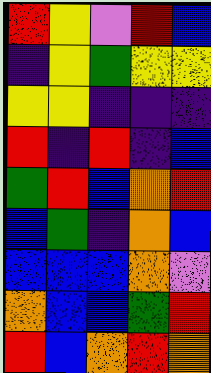[["red", "yellow", "violet", "red", "blue"], ["indigo", "yellow", "green", "yellow", "yellow"], ["yellow", "yellow", "indigo", "indigo", "indigo"], ["red", "indigo", "red", "indigo", "blue"], ["green", "red", "blue", "orange", "red"], ["blue", "green", "indigo", "orange", "blue"], ["blue", "blue", "blue", "orange", "violet"], ["orange", "blue", "blue", "green", "red"], ["red", "blue", "orange", "red", "orange"]]